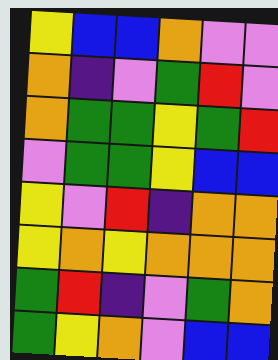[["yellow", "blue", "blue", "orange", "violet", "violet"], ["orange", "indigo", "violet", "green", "red", "violet"], ["orange", "green", "green", "yellow", "green", "red"], ["violet", "green", "green", "yellow", "blue", "blue"], ["yellow", "violet", "red", "indigo", "orange", "orange"], ["yellow", "orange", "yellow", "orange", "orange", "orange"], ["green", "red", "indigo", "violet", "green", "orange"], ["green", "yellow", "orange", "violet", "blue", "blue"]]